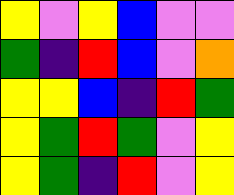[["yellow", "violet", "yellow", "blue", "violet", "violet"], ["green", "indigo", "red", "blue", "violet", "orange"], ["yellow", "yellow", "blue", "indigo", "red", "green"], ["yellow", "green", "red", "green", "violet", "yellow"], ["yellow", "green", "indigo", "red", "violet", "yellow"]]